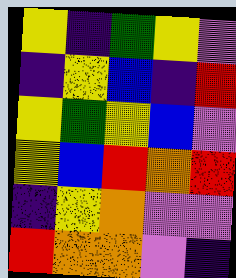[["yellow", "indigo", "green", "yellow", "violet"], ["indigo", "yellow", "blue", "indigo", "red"], ["yellow", "green", "yellow", "blue", "violet"], ["yellow", "blue", "red", "orange", "red"], ["indigo", "yellow", "orange", "violet", "violet"], ["red", "orange", "orange", "violet", "indigo"]]